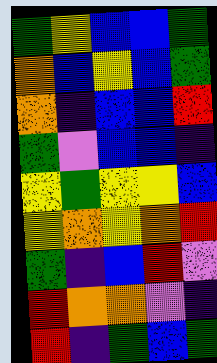[["green", "yellow", "blue", "blue", "green"], ["orange", "blue", "yellow", "blue", "green"], ["orange", "indigo", "blue", "blue", "red"], ["green", "violet", "blue", "blue", "indigo"], ["yellow", "green", "yellow", "yellow", "blue"], ["yellow", "orange", "yellow", "orange", "red"], ["green", "indigo", "blue", "red", "violet"], ["red", "orange", "orange", "violet", "indigo"], ["red", "indigo", "green", "blue", "green"]]